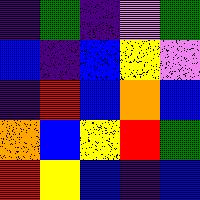[["indigo", "green", "indigo", "violet", "green"], ["blue", "indigo", "blue", "yellow", "violet"], ["indigo", "red", "blue", "orange", "blue"], ["orange", "blue", "yellow", "red", "green"], ["red", "yellow", "blue", "indigo", "blue"]]